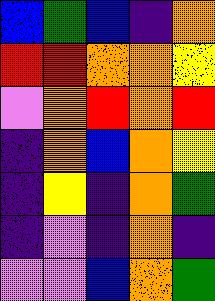[["blue", "green", "blue", "indigo", "orange"], ["red", "red", "orange", "orange", "yellow"], ["violet", "orange", "red", "orange", "red"], ["indigo", "orange", "blue", "orange", "yellow"], ["indigo", "yellow", "indigo", "orange", "green"], ["indigo", "violet", "indigo", "orange", "indigo"], ["violet", "violet", "blue", "orange", "green"]]